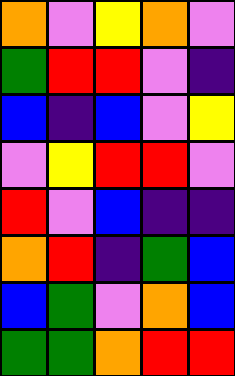[["orange", "violet", "yellow", "orange", "violet"], ["green", "red", "red", "violet", "indigo"], ["blue", "indigo", "blue", "violet", "yellow"], ["violet", "yellow", "red", "red", "violet"], ["red", "violet", "blue", "indigo", "indigo"], ["orange", "red", "indigo", "green", "blue"], ["blue", "green", "violet", "orange", "blue"], ["green", "green", "orange", "red", "red"]]